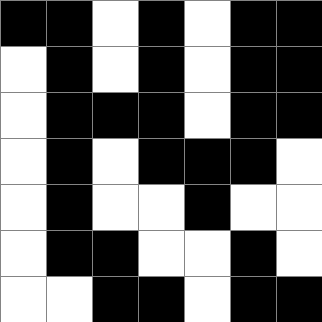[["black", "black", "white", "black", "white", "black", "black"], ["white", "black", "white", "black", "white", "black", "black"], ["white", "black", "black", "black", "white", "black", "black"], ["white", "black", "white", "black", "black", "black", "white"], ["white", "black", "white", "white", "black", "white", "white"], ["white", "black", "black", "white", "white", "black", "white"], ["white", "white", "black", "black", "white", "black", "black"]]